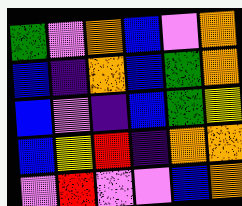[["green", "violet", "orange", "blue", "violet", "orange"], ["blue", "indigo", "orange", "blue", "green", "orange"], ["blue", "violet", "indigo", "blue", "green", "yellow"], ["blue", "yellow", "red", "indigo", "orange", "orange"], ["violet", "red", "violet", "violet", "blue", "orange"]]